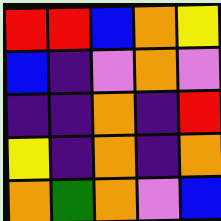[["red", "red", "blue", "orange", "yellow"], ["blue", "indigo", "violet", "orange", "violet"], ["indigo", "indigo", "orange", "indigo", "red"], ["yellow", "indigo", "orange", "indigo", "orange"], ["orange", "green", "orange", "violet", "blue"]]